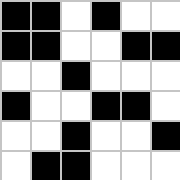[["black", "black", "white", "black", "white", "white"], ["black", "black", "white", "white", "black", "black"], ["white", "white", "black", "white", "white", "white"], ["black", "white", "white", "black", "black", "white"], ["white", "white", "black", "white", "white", "black"], ["white", "black", "black", "white", "white", "white"]]